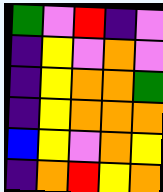[["green", "violet", "red", "indigo", "violet"], ["indigo", "yellow", "violet", "orange", "violet"], ["indigo", "yellow", "orange", "orange", "green"], ["indigo", "yellow", "orange", "orange", "orange"], ["blue", "yellow", "violet", "orange", "yellow"], ["indigo", "orange", "red", "yellow", "orange"]]